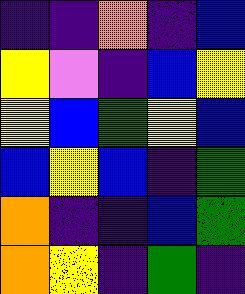[["indigo", "indigo", "orange", "indigo", "blue"], ["yellow", "violet", "indigo", "blue", "yellow"], ["yellow", "blue", "green", "yellow", "blue"], ["blue", "yellow", "blue", "indigo", "green"], ["orange", "indigo", "indigo", "blue", "green"], ["orange", "yellow", "indigo", "green", "indigo"]]